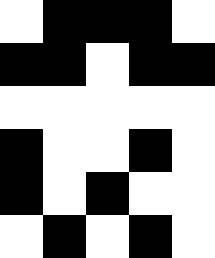[["white", "black", "black", "black", "white"], ["black", "black", "white", "black", "black"], ["white", "white", "white", "white", "white"], ["black", "white", "white", "black", "white"], ["black", "white", "black", "white", "white"], ["white", "black", "white", "black", "white"]]